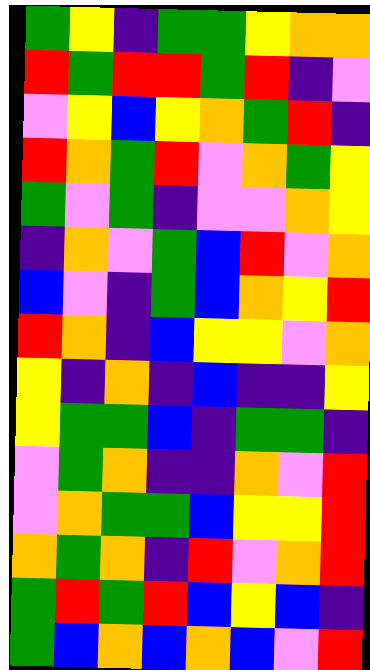[["green", "yellow", "indigo", "green", "green", "yellow", "orange", "orange"], ["red", "green", "red", "red", "green", "red", "indigo", "violet"], ["violet", "yellow", "blue", "yellow", "orange", "green", "red", "indigo"], ["red", "orange", "green", "red", "violet", "orange", "green", "yellow"], ["green", "violet", "green", "indigo", "violet", "violet", "orange", "yellow"], ["indigo", "orange", "violet", "green", "blue", "red", "violet", "orange"], ["blue", "violet", "indigo", "green", "blue", "orange", "yellow", "red"], ["red", "orange", "indigo", "blue", "yellow", "yellow", "violet", "orange"], ["yellow", "indigo", "orange", "indigo", "blue", "indigo", "indigo", "yellow"], ["yellow", "green", "green", "blue", "indigo", "green", "green", "indigo"], ["violet", "green", "orange", "indigo", "indigo", "orange", "violet", "red"], ["violet", "orange", "green", "green", "blue", "yellow", "yellow", "red"], ["orange", "green", "orange", "indigo", "red", "violet", "orange", "red"], ["green", "red", "green", "red", "blue", "yellow", "blue", "indigo"], ["green", "blue", "orange", "blue", "orange", "blue", "violet", "red"]]